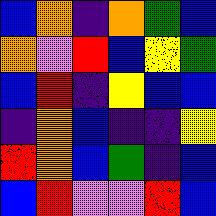[["blue", "orange", "indigo", "orange", "green", "blue"], ["orange", "violet", "red", "blue", "yellow", "green"], ["blue", "red", "indigo", "yellow", "blue", "blue"], ["indigo", "orange", "blue", "indigo", "indigo", "yellow"], ["red", "orange", "blue", "green", "indigo", "blue"], ["blue", "red", "violet", "violet", "red", "blue"]]